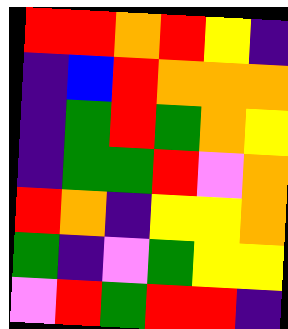[["red", "red", "orange", "red", "yellow", "indigo"], ["indigo", "blue", "red", "orange", "orange", "orange"], ["indigo", "green", "red", "green", "orange", "yellow"], ["indigo", "green", "green", "red", "violet", "orange"], ["red", "orange", "indigo", "yellow", "yellow", "orange"], ["green", "indigo", "violet", "green", "yellow", "yellow"], ["violet", "red", "green", "red", "red", "indigo"]]